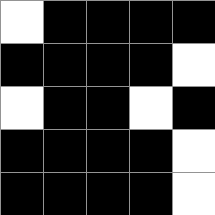[["white", "black", "black", "black", "black"], ["black", "black", "black", "black", "white"], ["white", "black", "black", "white", "black"], ["black", "black", "black", "black", "white"], ["black", "black", "black", "black", "white"]]